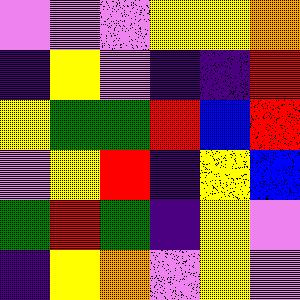[["violet", "violet", "violet", "yellow", "yellow", "orange"], ["indigo", "yellow", "violet", "indigo", "indigo", "red"], ["yellow", "green", "green", "red", "blue", "red"], ["violet", "yellow", "red", "indigo", "yellow", "blue"], ["green", "red", "green", "indigo", "yellow", "violet"], ["indigo", "yellow", "orange", "violet", "yellow", "violet"]]